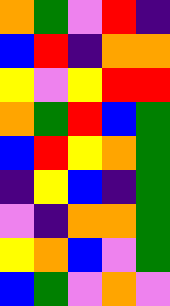[["orange", "green", "violet", "red", "indigo"], ["blue", "red", "indigo", "orange", "orange"], ["yellow", "violet", "yellow", "red", "red"], ["orange", "green", "red", "blue", "green"], ["blue", "red", "yellow", "orange", "green"], ["indigo", "yellow", "blue", "indigo", "green"], ["violet", "indigo", "orange", "orange", "green"], ["yellow", "orange", "blue", "violet", "green"], ["blue", "green", "violet", "orange", "violet"]]